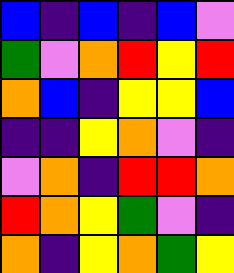[["blue", "indigo", "blue", "indigo", "blue", "violet"], ["green", "violet", "orange", "red", "yellow", "red"], ["orange", "blue", "indigo", "yellow", "yellow", "blue"], ["indigo", "indigo", "yellow", "orange", "violet", "indigo"], ["violet", "orange", "indigo", "red", "red", "orange"], ["red", "orange", "yellow", "green", "violet", "indigo"], ["orange", "indigo", "yellow", "orange", "green", "yellow"]]